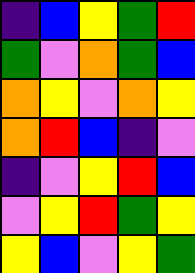[["indigo", "blue", "yellow", "green", "red"], ["green", "violet", "orange", "green", "blue"], ["orange", "yellow", "violet", "orange", "yellow"], ["orange", "red", "blue", "indigo", "violet"], ["indigo", "violet", "yellow", "red", "blue"], ["violet", "yellow", "red", "green", "yellow"], ["yellow", "blue", "violet", "yellow", "green"]]